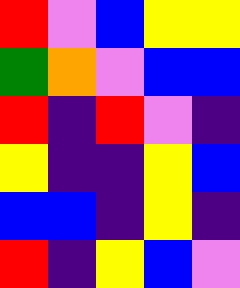[["red", "violet", "blue", "yellow", "yellow"], ["green", "orange", "violet", "blue", "blue"], ["red", "indigo", "red", "violet", "indigo"], ["yellow", "indigo", "indigo", "yellow", "blue"], ["blue", "blue", "indigo", "yellow", "indigo"], ["red", "indigo", "yellow", "blue", "violet"]]